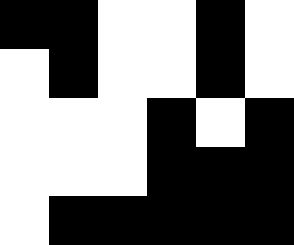[["black", "black", "white", "white", "black", "white"], ["white", "black", "white", "white", "black", "white"], ["white", "white", "white", "black", "white", "black"], ["white", "white", "white", "black", "black", "black"], ["white", "black", "black", "black", "black", "black"]]